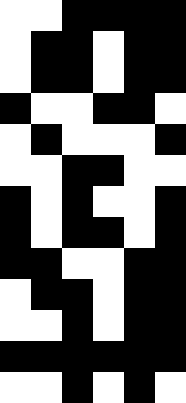[["white", "white", "black", "black", "black", "black"], ["white", "black", "black", "white", "black", "black"], ["white", "black", "black", "white", "black", "black"], ["black", "white", "white", "black", "black", "white"], ["white", "black", "white", "white", "white", "black"], ["white", "white", "black", "black", "white", "white"], ["black", "white", "black", "white", "white", "black"], ["black", "white", "black", "black", "white", "black"], ["black", "black", "white", "white", "black", "black"], ["white", "black", "black", "white", "black", "black"], ["white", "white", "black", "white", "black", "black"], ["black", "black", "black", "black", "black", "black"], ["white", "white", "black", "white", "black", "white"]]